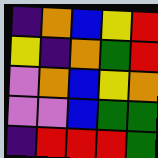[["indigo", "orange", "blue", "yellow", "red"], ["yellow", "indigo", "orange", "green", "red"], ["violet", "orange", "blue", "yellow", "orange"], ["violet", "violet", "blue", "green", "green"], ["indigo", "red", "red", "red", "green"]]